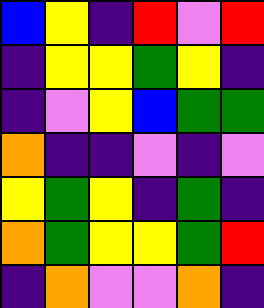[["blue", "yellow", "indigo", "red", "violet", "red"], ["indigo", "yellow", "yellow", "green", "yellow", "indigo"], ["indigo", "violet", "yellow", "blue", "green", "green"], ["orange", "indigo", "indigo", "violet", "indigo", "violet"], ["yellow", "green", "yellow", "indigo", "green", "indigo"], ["orange", "green", "yellow", "yellow", "green", "red"], ["indigo", "orange", "violet", "violet", "orange", "indigo"]]